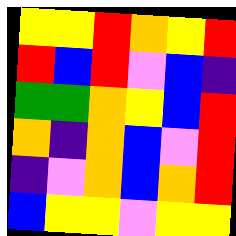[["yellow", "yellow", "red", "orange", "yellow", "red"], ["red", "blue", "red", "violet", "blue", "indigo"], ["green", "green", "orange", "yellow", "blue", "red"], ["orange", "indigo", "orange", "blue", "violet", "red"], ["indigo", "violet", "orange", "blue", "orange", "red"], ["blue", "yellow", "yellow", "violet", "yellow", "yellow"]]